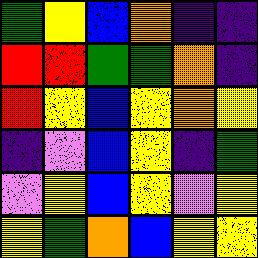[["green", "yellow", "blue", "orange", "indigo", "indigo"], ["red", "red", "green", "green", "orange", "indigo"], ["red", "yellow", "blue", "yellow", "orange", "yellow"], ["indigo", "violet", "blue", "yellow", "indigo", "green"], ["violet", "yellow", "blue", "yellow", "violet", "yellow"], ["yellow", "green", "orange", "blue", "yellow", "yellow"]]